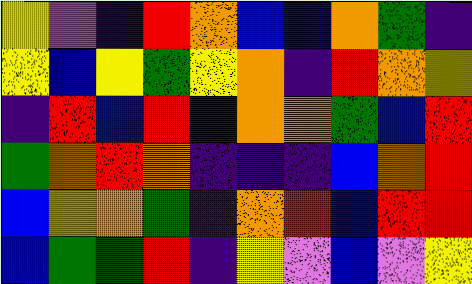[["yellow", "violet", "indigo", "red", "orange", "blue", "blue", "orange", "green", "indigo"], ["yellow", "blue", "yellow", "green", "yellow", "orange", "indigo", "red", "orange", "yellow"], ["indigo", "red", "blue", "red", "blue", "orange", "orange", "green", "blue", "red"], ["green", "orange", "red", "orange", "indigo", "indigo", "indigo", "blue", "orange", "red"], ["blue", "yellow", "orange", "green", "indigo", "orange", "red", "blue", "red", "red"], ["blue", "green", "green", "red", "indigo", "yellow", "violet", "blue", "violet", "yellow"]]